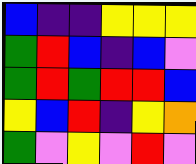[["blue", "indigo", "indigo", "yellow", "yellow", "yellow"], ["green", "red", "blue", "indigo", "blue", "violet"], ["green", "red", "green", "red", "red", "blue"], ["yellow", "blue", "red", "indigo", "yellow", "orange"], ["green", "violet", "yellow", "violet", "red", "violet"]]